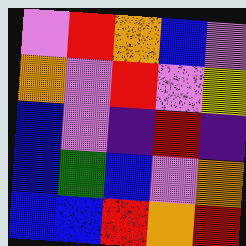[["violet", "red", "orange", "blue", "violet"], ["orange", "violet", "red", "violet", "yellow"], ["blue", "violet", "indigo", "red", "indigo"], ["blue", "green", "blue", "violet", "orange"], ["blue", "blue", "red", "orange", "red"]]